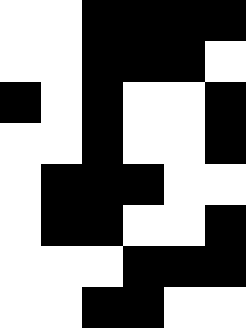[["white", "white", "black", "black", "black", "black"], ["white", "white", "black", "black", "black", "white"], ["black", "white", "black", "white", "white", "black"], ["white", "white", "black", "white", "white", "black"], ["white", "black", "black", "black", "white", "white"], ["white", "black", "black", "white", "white", "black"], ["white", "white", "white", "black", "black", "black"], ["white", "white", "black", "black", "white", "white"]]